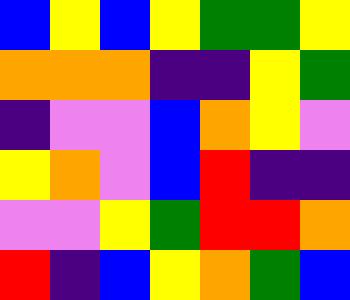[["blue", "yellow", "blue", "yellow", "green", "green", "yellow"], ["orange", "orange", "orange", "indigo", "indigo", "yellow", "green"], ["indigo", "violet", "violet", "blue", "orange", "yellow", "violet"], ["yellow", "orange", "violet", "blue", "red", "indigo", "indigo"], ["violet", "violet", "yellow", "green", "red", "red", "orange"], ["red", "indigo", "blue", "yellow", "orange", "green", "blue"]]